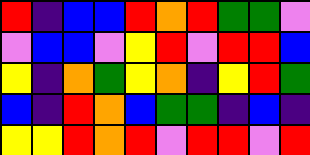[["red", "indigo", "blue", "blue", "red", "orange", "red", "green", "green", "violet"], ["violet", "blue", "blue", "violet", "yellow", "red", "violet", "red", "red", "blue"], ["yellow", "indigo", "orange", "green", "yellow", "orange", "indigo", "yellow", "red", "green"], ["blue", "indigo", "red", "orange", "blue", "green", "green", "indigo", "blue", "indigo"], ["yellow", "yellow", "red", "orange", "red", "violet", "red", "red", "violet", "red"]]